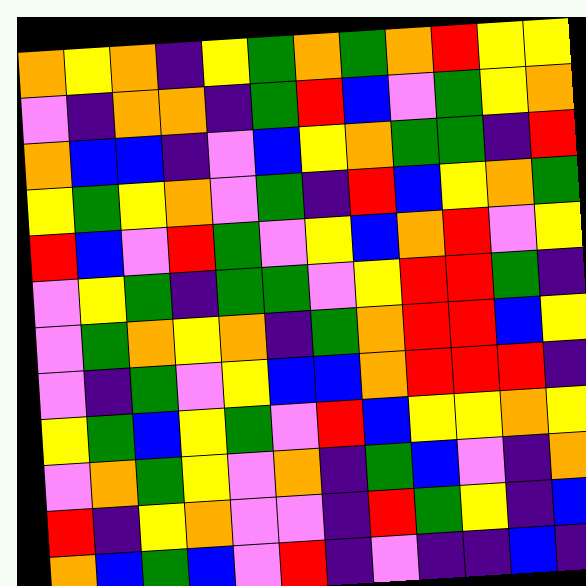[["orange", "yellow", "orange", "indigo", "yellow", "green", "orange", "green", "orange", "red", "yellow", "yellow"], ["violet", "indigo", "orange", "orange", "indigo", "green", "red", "blue", "violet", "green", "yellow", "orange"], ["orange", "blue", "blue", "indigo", "violet", "blue", "yellow", "orange", "green", "green", "indigo", "red"], ["yellow", "green", "yellow", "orange", "violet", "green", "indigo", "red", "blue", "yellow", "orange", "green"], ["red", "blue", "violet", "red", "green", "violet", "yellow", "blue", "orange", "red", "violet", "yellow"], ["violet", "yellow", "green", "indigo", "green", "green", "violet", "yellow", "red", "red", "green", "indigo"], ["violet", "green", "orange", "yellow", "orange", "indigo", "green", "orange", "red", "red", "blue", "yellow"], ["violet", "indigo", "green", "violet", "yellow", "blue", "blue", "orange", "red", "red", "red", "indigo"], ["yellow", "green", "blue", "yellow", "green", "violet", "red", "blue", "yellow", "yellow", "orange", "yellow"], ["violet", "orange", "green", "yellow", "violet", "orange", "indigo", "green", "blue", "violet", "indigo", "orange"], ["red", "indigo", "yellow", "orange", "violet", "violet", "indigo", "red", "green", "yellow", "indigo", "blue"], ["orange", "blue", "green", "blue", "violet", "red", "indigo", "violet", "indigo", "indigo", "blue", "indigo"]]